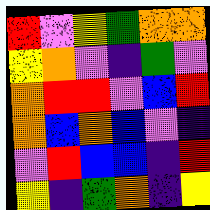[["red", "violet", "yellow", "green", "orange", "orange"], ["yellow", "orange", "violet", "indigo", "green", "violet"], ["orange", "red", "red", "violet", "blue", "red"], ["orange", "blue", "orange", "blue", "violet", "indigo"], ["violet", "red", "blue", "blue", "indigo", "red"], ["yellow", "indigo", "green", "orange", "indigo", "yellow"]]